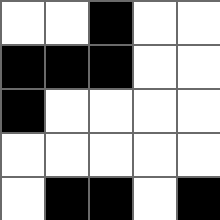[["white", "white", "black", "white", "white"], ["black", "black", "black", "white", "white"], ["black", "white", "white", "white", "white"], ["white", "white", "white", "white", "white"], ["white", "black", "black", "white", "black"]]